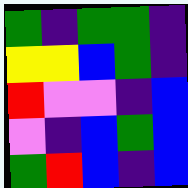[["green", "indigo", "green", "green", "indigo"], ["yellow", "yellow", "blue", "green", "indigo"], ["red", "violet", "violet", "indigo", "blue"], ["violet", "indigo", "blue", "green", "blue"], ["green", "red", "blue", "indigo", "blue"]]